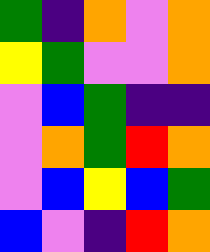[["green", "indigo", "orange", "violet", "orange"], ["yellow", "green", "violet", "violet", "orange"], ["violet", "blue", "green", "indigo", "indigo"], ["violet", "orange", "green", "red", "orange"], ["violet", "blue", "yellow", "blue", "green"], ["blue", "violet", "indigo", "red", "orange"]]